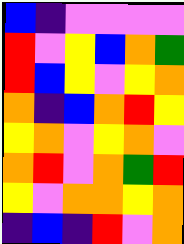[["blue", "indigo", "violet", "violet", "violet", "violet"], ["red", "violet", "yellow", "blue", "orange", "green"], ["red", "blue", "yellow", "violet", "yellow", "orange"], ["orange", "indigo", "blue", "orange", "red", "yellow"], ["yellow", "orange", "violet", "yellow", "orange", "violet"], ["orange", "red", "violet", "orange", "green", "red"], ["yellow", "violet", "orange", "orange", "yellow", "orange"], ["indigo", "blue", "indigo", "red", "violet", "orange"]]